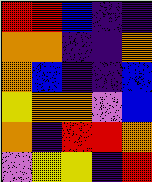[["red", "red", "blue", "indigo", "indigo"], ["orange", "orange", "indigo", "indigo", "orange"], ["orange", "blue", "indigo", "indigo", "blue"], ["yellow", "orange", "orange", "violet", "blue"], ["orange", "indigo", "red", "red", "orange"], ["violet", "yellow", "yellow", "indigo", "red"]]